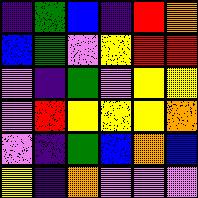[["indigo", "green", "blue", "indigo", "red", "orange"], ["blue", "green", "violet", "yellow", "red", "red"], ["violet", "indigo", "green", "violet", "yellow", "yellow"], ["violet", "red", "yellow", "yellow", "yellow", "orange"], ["violet", "indigo", "green", "blue", "orange", "blue"], ["yellow", "indigo", "orange", "violet", "violet", "violet"]]